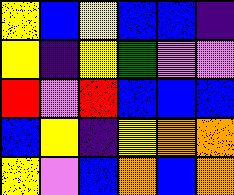[["yellow", "blue", "yellow", "blue", "blue", "indigo"], ["yellow", "indigo", "yellow", "green", "violet", "violet"], ["red", "violet", "red", "blue", "blue", "blue"], ["blue", "yellow", "indigo", "yellow", "orange", "orange"], ["yellow", "violet", "blue", "orange", "blue", "orange"]]